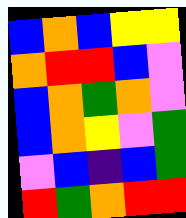[["blue", "orange", "blue", "yellow", "yellow"], ["orange", "red", "red", "blue", "violet"], ["blue", "orange", "green", "orange", "violet"], ["blue", "orange", "yellow", "violet", "green"], ["violet", "blue", "indigo", "blue", "green"], ["red", "green", "orange", "red", "red"]]